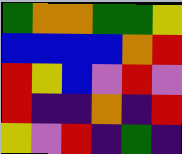[["green", "orange", "orange", "green", "green", "yellow"], ["blue", "blue", "blue", "blue", "orange", "red"], ["red", "yellow", "blue", "violet", "red", "violet"], ["red", "indigo", "indigo", "orange", "indigo", "red"], ["yellow", "violet", "red", "indigo", "green", "indigo"]]